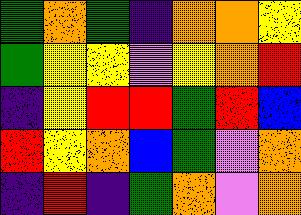[["green", "orange", "green", "indigo", "orange", "orange", "yellow"], ["green", "yellow", "yellow", "violet", "yellow", "orange", "red"], ["indigo", "yellow", "red", "red", "green", "red", "blue"], ["red", "yellow", "orange", "blue", "green", "violet", "orange"], ["indigo", "red", "indigo", "green", "orange", "violet", "orange"]]